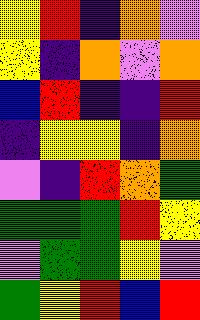[["yellow", "red", "indigo", "orange", "violet"], ["yellow", "indigo", "orange", "violet", "orange"], ["blue", "red", "indigo", "indigo", "red"], ["indigo", "yellow", "yellow", "indigo", "orange"], ["violet", "indigo", "red", "orange", "green"], ["green", "green", "green", "red", "yellow"], ["violet", "green", "green", "yellow", "violet"], ["green", "yellow", "red", "blue", "red"]]